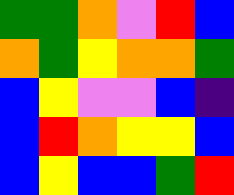[["green", "green", "orange", "violet", "red", "blue"], ["orange", "green", "yellow", "orange", "orange", "green"], ["blue", "yellow", "violet", "violet", "blue", "indigo"], ["blue", "red", "orange", "yellow", "yellow", "blue"], ["blue", "yellow", "blue", "blue", "green", "red"]]